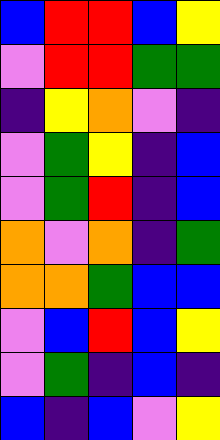[["blue", "red", "red", "blue", "yellow"], ["violet", "red", "red", "green", "green"], ["indigo", "yellow", "orange", "violet", "indigo"], ["violet", "green", "yellow", "indigo", "blue"], ["violet", "green", "red", "indigo", "blue"], ["orange", "violet", "orange", "indigo", "green"], ["orange", "orange", "green", "blue", "blue"], ["violet", "blue", "red", "blue", "yellow"], ["violet", "green", "indigo", "blue", "indigo"], ["blue", "indigo", "blue", "violet", "yellow"]]